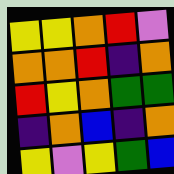[["yellow", "yellow", "orange", "red", "violet"], ["orange", "orange", "red", "indigo", "orange"], ["red", "yellow", "orange", "green", "green"], ["indigo", "orange", "blue", "indigo", "orange"], ["yellow", "violet", "yellow", "green", "blue"]]